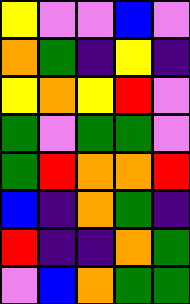[["yellow", "violet", "violet", "blue", "violet"], ["orange", "green", "indigo", "yellow", "indigo"], ["yellow", "orange", "yellow", "red", "violet"], ["green", "violet", "green", "green", "violet"], ["green", "red", "orange", "orange", "red"], ["blue", "indigo", "orange", "green", "indigo"], ["red", "indigo", "indigo", "orange", "green"], ["violet", "blue", "orange", "green", "green"]]